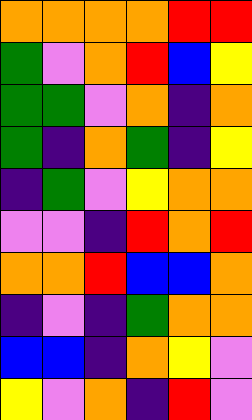[["orange", "orange", "orange", "orange", "red", "red"], ["green", "violet", "orange", "red", "blue", "yellow"], ["green", "green", "violet", "orange", "indigo", "orange"], ["green", "indigo", "orange", "green", "indigo", "yellow"], ["indigo", "green", "violet", "yellow", "orange", "orange"], ["violet", "violet", "indigo", "red", "orange", "red"], ["orange", "orange", "red", "blue", "blue", "orange"], ["indigo", "violet", "indigo", "green", "orange", "orange"], ["blue", "blue", "indigo", "orange", "yellow", "violet"], ["yellow", "violet", "orange", "indigo", "red", "violet"]]